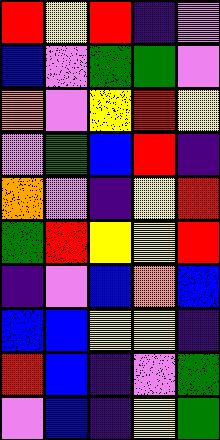[["red", "yellow", "red", "indigo", "violet"], ["blue", "violet", "green", "green", "violet"], ["orange", "violet", "yellow", "red", "yellow"], ["violet", "green", "blue", "red", "indigo"], ["orange", "violet", "indigo", "yellow", "red"], ["green", "red", "yellow", "yellow", "red"], ["indigo", "violet", "blue", "orange", "blue"], ["blue", "blue", "yellow", "yellow", "indigo"], ["red", "blue", "indigo", "violet", "green"], ["violet", "blue", "indigo", "yellow", "green"]]